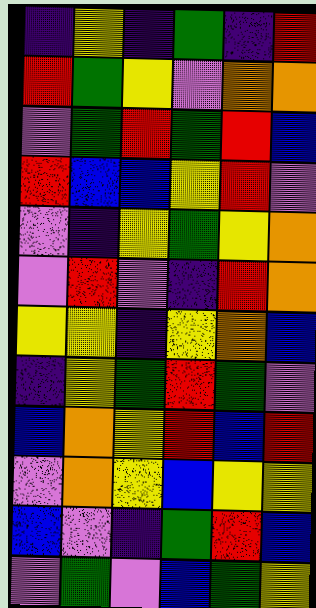[["indigo", "yellow", "indigo", "green", "indigo", "red"], ["red", "green", "yellow", "violet", "orange", "orange"], ["violet", "green", "red", "green", "red", "blue"], ["red", "blue", "blue", "yellow", "red", "violet"], ["violet", "indigo", "yellow", "green", "yellow", "orange"], ["violet", "red", "violet", "indigo", "red", "orange"], ["yellow", "yellow", "indigo", "yellow", "orange", "blue"], ["indigo", "yellow", "green", "red", "green", "violet"], ["blue", "orange", "yellow", "red", "blue", "red"], ["violet", "orange", "yellow", "blue", "yellow", "yellow"], ["blue", "violet", "indigo", "green", "red", "blue"], ["violet", "green", "violet", "blue", "green", "yellow"]]